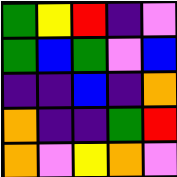[["green", "yellow", "red", "indigo", "violet"], ["green", "blue", "green", "violet", "blue"], ["indigo", "indigo", "blue", "indigo", "orange"], ["orange", "indigo", "indigo", "green", "red"], ["orange", "violet", "yellow", "orange", "violet"]]